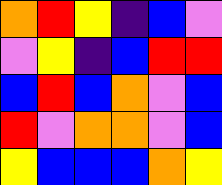[["orange", "red", "yellow", "indigo", "blue", "violet"], ["violet", "yellow", "indigo", "blue", "red", "red"], ["blue", "red", "blue", "orange", "violet", "blue"], ["red", "violet", "orange", "orange", "violet", "blue"], ["yellow", "blue", "blue", "blue", "orange", "yellow"]]